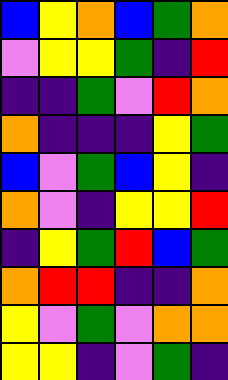[["blue", "yellow", "orange", "blue", "green", "orange"], ["violet", "yellow", "yellow", "green", "indigo", "red"], ["indigo", "indigo", "green", "violet", "red", "orange"], ["orange", "indigo", "indigo", "indigo", "yellow", "green"], ["blue", "violet", "green", "blue", "yellow", "indigo"], ["orange", "violet", "indigo", "yellow", "yellow", "red"], ["indigo", "yellow", "green", "red", "blue", "green"], ["orange", "red", "red", "indigo", "indigo", "orange"], ["yellow", "violet", "green", "violet", "orange", "orange"], ["yellow", "yellow", "indigo", "violet", "green", "indigo"]]